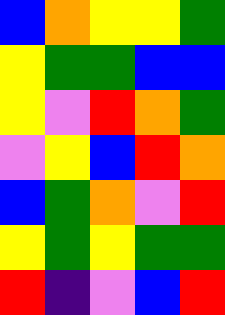[["blue", "orange", "yellow", "yellow", "green"], ["yellow", "green", "green", "blue", "blue"], ["yellow", "violet", "red", "orange", "green"], ["violet", "yellow", "blue", "red", "orange"], ["blue", "green", "orange", "violet", "red"], ["yellow", "green", "yellow", "green", "green"], ["red", "indigo", "violet", "blue", "red"]]